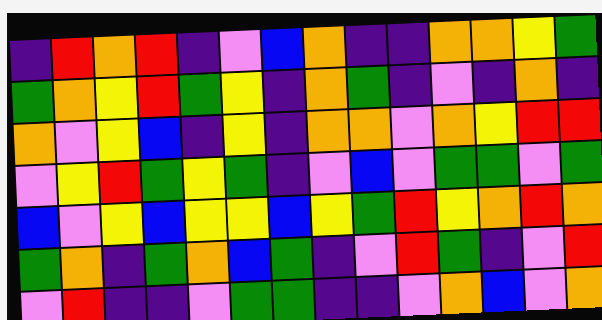[["indigo", "red", "orange", "red", "indigo", "violet", "blue", "orange", "indigo", "indigo", "orange", "orange", "yellow", "green"], ["green", "orange", "yellow", "red", "green", "yellow", "indigo", "orange", "green", "indigo", "violet", "indigo", "orange", "indigo"], ["orange", "violet", "yellow", "blue", "indigo", "yellow", "indigo", "orange", "orange", "violet", "orange", "yellow", "red", "red"], ["violet", "yellow", "red", "green", "yellow", "green", "indigo", "violet", "blue", "violet", "green", "green", "violet", "green"], ["blue", "violet", "yellow", "blue", "yellow", "yellow", "blue", "yellow", "green", "red", "yellow", "orange", "red", "orange"], ["green", "orange", "indigo", "green", "orange", "blue", "green", "indigo", "violet", "red", "green", "indigo", "violet", "red"], ["violet", "red", "indigo", "indigo", "violet", "green", "green", "indigo", "indigo", "violet", "orange", "blue", "violet", "orange"]]